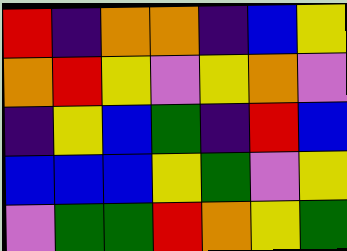[["red", "indigo", "orange", "orange", "indigo", "blue", "yellow"], ["orange", "red", "yellow", "violet", "yellow", "orange", "violet"], ["indigo", "yellow", "blue", "green", "indigo", "red", "blue"], ["blue", "blue", "blue", "yellow", "green", "violet", "yellow"], ["violet", "green", "green", "red", "orange", "yellow", "green"]]